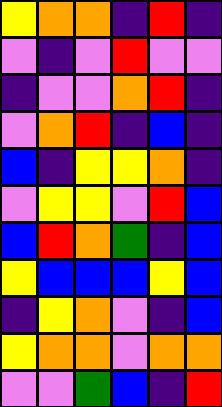[["yellow", "orange", "orange", "indigo", "red", "indigo"], ["violet", "indigo", "violet", "red", "violet", "violet"], ["indigo", "violet", "violet", "orange", "red", "indigo"], ["violet", "orange", "red", "indigo", "blue", "indigo"], ["blue", "indigo", "yellow", "yellow", "orange", "indigo"], ["violet", "yellow", "yellow", "violet", "red", "blue"], ["blue", "red", "orange", "green", "indigo", "blue"], ["yellow", "blue", "blue", "blue", "yellow", "blue"], ["indigo", "yellow", "orange", "violet", "indigo", "blue"], ["yellow", "orange", "orange", "violet", "orange", "orange"], ["violet", "violet", "green", "blue", "indigo", "red"]]